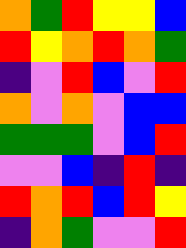[["orange", "green", "red", "yellow", "yellow", "blue"], ["red", "yellow", "orange", "red", "orange", "green"], ["indigo", "violet", "red", "blue", "violet", "red"], ["orange", "violet", "orange", "violet", "blue", "blue"], ["green", "green", "green", "violet", "blue", "red"], ["violet", "violet", "blue", "indigo", "red", "indigo"], ["red", "orange", "red", "blue", "red", "yellow"], ["indigo", "orange", "green", "violet", "violet", "red"]]